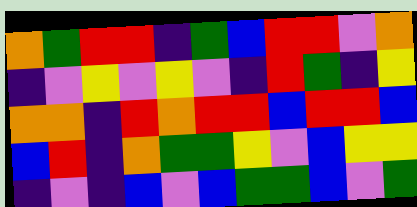[["orange", "green", "red", "red", "indigo", "green", "blue", "red", "red", "violet", "orange"], ["indigo", "violet", "yellow", "violet", "yellow", "violet", "indigo", "red", "green", "indigo", "yellow"], ["orange", "orange", "indigo", "red", "orange", "red", "red", "blue", "red", "red", "blue"], ["blue", "red", "indigo", "orange", "green", "green", "yellow", "violet", "blue", "yellow", "yellow"], ["indigo", "violet", "indigo", "blue", "violet", "blue", "green", "green", "blue", "violet", "green"]]